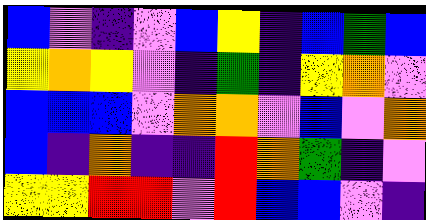[["blue", "violet", "indigo", "violet", "blue", "yellow", "indigo", "blue", "green", "blue"], ["yellow", "orange", "yellow", "violet", "indigo", "green", "indigo", "yellow", "orange", "violet"], ["blue", "blue", "blue", "violet", "orange", "orange", "violet", "blue", "violet", "orange"], ["blue", "indigo", "orange", "indigo", "indigo", "red", "orange", "green", "indigo", "violet"], ["yellow", "yellow", "red", "red", "violet", "red", "blue", "blue", "violet", "indigo"]]